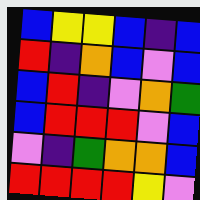[["blue", "yellow", "yellow", "blue", "indigo", "blue"], ["red", "indigo", "orange", "blue", "violet", "blue"], ["blue", "red", "indigo", "violet", "orange", "green"], ["blue", "red", "red", "red", "violet", "blue"], ["violet", "indigo", "green", "orange", "orange", "blue"], ["red", "red", "red", "red", "yellow", "violet"]]